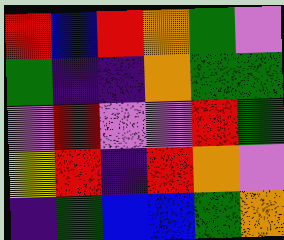[["red", "blue", "red", "orange", "green", "violet"], ["green", "indigo", "indigo", "orange", "green", "green"], ["violet", "red", "violet", "violet", "red", "green"], ["yellow", "red", "indigo", "red", "orange", "violet"], ["indigo", "green", "blue", "blue", "green", "orange"]]